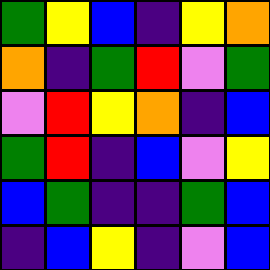[["green", "yellow", "blue", "indigo", "yellow", "orange"], ["orange", "indigo", "green", "red", "violet", "green"], ["violet", "red", "yellow", "orange", "indigo", "blue"], ["green", "red", "indigo", "blue", "violet", "yellow"], ["blue", "green", "indigo", "indigo", "green", "blue"], ["indigo", "blue", "yellow", "indigo", "violet", "blue"]]